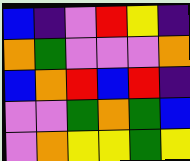[["blue", "indigo", "violet", "red", "yellow", "indigo"], ["orange", "green", "violet", "violet", "violet", "orange"], ["blue", "orange", "red", "blue", "red", "indigo"], ["violet", "violet", "green", "orange", "green", "blue"], ["violet", "orange", "yellow", "yellow", "green", "yellow"]]